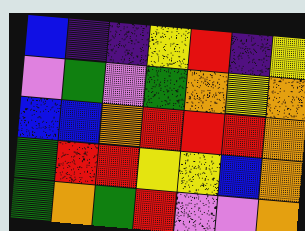[["blue", "indigo", "indigo", "yellow", "red", "indigo", "yellow"], ["violet", "green", "violet", "green", "orange", "yellow", "orange"], ["blue", "blue", "orange", "red", "red", "red", "orange"], ["green", "red", "red", "yellow", "yellow", "blue", "orange"], ["green", "orange", "green", "red", "violet", "violet", "orange"]]